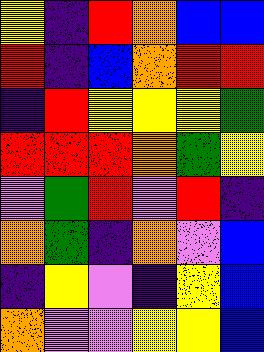[["yellow", "indigo", "red", "orange", "blue", "blue"], ["red", "indigo", "blue", "orange", "red", "red"], ["indigo", "red", "yellow", "yellow", "yellow", "green"], ["red", "red", "red", "orange", "green", "yellow"], ["violet", "green", "red", "violet", "red", "indigo"], ["orange", "green", "indigo", "orange", "violet", "blue"], ["indigo", "yellow", "violet", "indigo", "yellow", "blue"], ["orange", "violet", "violet", "yellow", "yellow", "blue"]]